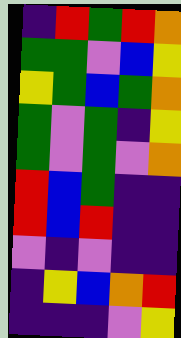[["indigo", "red", "green", "red", "orange"], ["green", "green", "violet", "blue", "yellow"], ["yellow", "green", "blue", "green", "orange"], ["green", "violet", "green", "indigo", "yellow"], ["green", "violet", "green", "violet", "orange"], ["red", "blue", "green", "indigo", "indigo"], ["red", "blue", "red", "indigo", "indigo"], ["violet", "indigo", "violet", "indigo", "indigo"], ["indigo", "yellow", "blue", "orange", "red"], ["indigo", "indigo", "indigo", "violet", "yellow"]]